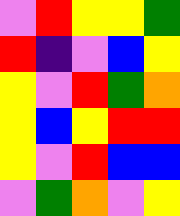[["violet", "red", "yellow", "yellow", "green"], ["red", "indigo", "violet", "blue", "yellow"], ["yellow", "violet", "red", "green", "orange"], ["yellow", "blue", "yellow", "red", "red"], ["yellow", "violet", "red", "blue", "blue"], ["violet", "green", "orange", "violet", "yellow"]]